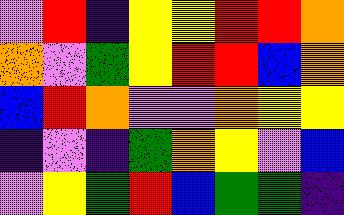[["violet", "red", "indigo", "yellow", "yellow", "red", "red", "orange"], ["orange", "violet", "green", "yellow", "red", "red", "blue", "orange"], ["blue", "red", "orange", "violet", "violet", "orange", "yellow", "yellow"], ["indigo", "violet", "indigo", "green", "orange", "yellow", "violet", "blue"], ["violet", "yellow", "green", "red", "blue", "green", "green", "indigo"]]